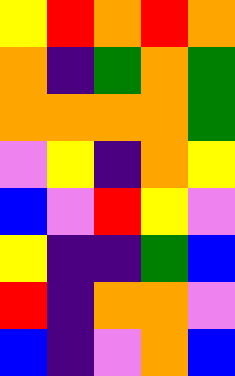[["yellow", "red", "orange", "red", "orange"], ["orange", "indigo", "green", "orange", "green"], ["orange", "orange", "orange", "orange", "green"], ["violet", "yellow", "indigo", "orange", "yellow"], ["blue", "violet", "red", "yellow", "violet"], ["yellow", "indigo", "indigo", "green", "blue"], ["red", "indigo", "orange", "orange", "violet"], ["blue", "indigo", "violet", "orange", "blue"]]